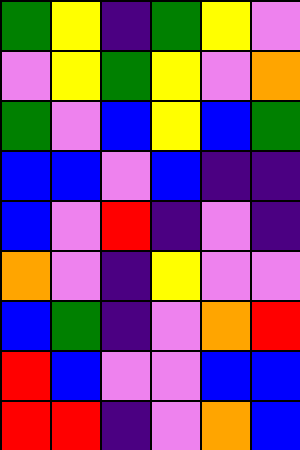[["green", "yellow", "indigo", "green", "yellow", "violet"], ["violet", "yellow", "green", "yellow", "violet", "orange"], ["green", "violet", "blue", "yellow", "blue", "green"], ["blue", "blue", "violet", "blue", "indigo", "indigo"], ["blue", "violet", "red", "indigo", "violet", "indigo"], ["orange", "violet", "indigo", "yellow", "violet", "violet"], ["blue", "green", "indigo", "violet", "orange", "red"], ["red", "blue", "violet", "violet", "blue", "blue"], ["red", "red", "indigo", "violet", "orange", "blue"]]